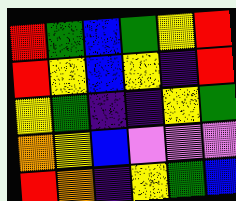[["red", "green", "blue", "green", "yellow", "red"], ["red", "yellow", "blue", "yellow", "indigo", "red"], ["yellow", "green", "indigo", "indigo", "yellow", "green"], ["orange", "yellow", "blue", "violet", "violet", "violet"], ["red", "orange", "indigo", "yellow", "green", "blue"]]